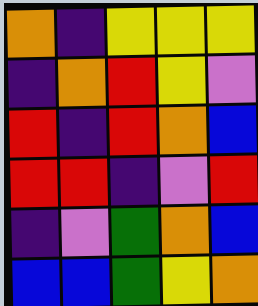[["orange", "indigo", "yellow", "yellow", "yellow"], ["indigo", "orange", "red", "yellow", "violet"], ["red", "indigo", "red", "orange", "blue"], ["red", "red", "indigo", "violet", "red"], ["indigo", "violet", "green", "orange", "blue"], ["blue", "blue", "green", "yellow", "orange"]]